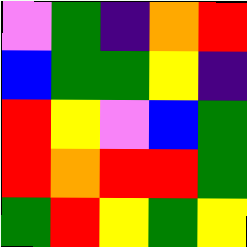[["violet", "green", "indigo", "orange", "red"], ["blue", "green", "green", "yellow", "indigo"], ["red", "yellow", "violet", "blue", "green"], ["red", "orange", "red", "red", "green"], ["green", "red", "yellow", "green", "yellow"]]